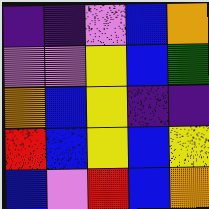[["indigo", "indigo", "violet", "blue", "orange"], ["violet", "violet", "yellow", "blue", "green"], ["orange", "blue", "yellow", "indigo", "indigo"], ["red", "blue", "yellow", "blue", "yellow"], ["blue", "violet", "red", "blue", "orange"]]